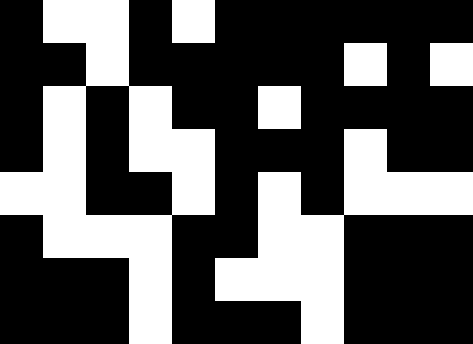[["black", "white", "white", "black", "white", "black", "black", "black", "black", "black", "black"], ["black", "black", "white", "black", "black", "black", "black", "black", "white", "black", "white"], ["black", "white", "black", "white", "black", "black", "white", "black", "black", "black", "black"], ["black", "white", "black", "white", "white", "black", "black", "black", "white", "black", "black"], ["white", "white", "black", "black", "white", "black", "white", "black", "white", "white", "white"], ["black", "white", "white", "white", "black", "black", "white", "white", "black", "black", "black"], ["black", "black", "black", "white", "black", "white", "white", "white", "black", "black", "black"], ["black", "black", "black", "white", "black", "black", "black", "white", "black", "black", "black"]]